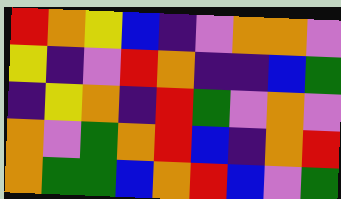[["red", "orange", "yellow", "blue", "indigo", "violet", "orange", "orange", "violet"], ["yellow", "indigo", "violet", "red", "orange", "indigo", "indigo", "blue", "green"], ["indigo", "yellow", "orange", "indigo", "red", "green", "violet", "orange", "violet"], ["orange", "violet", "green", "orange", "red", "blue", "indigo", "orange", "red"], ["orange", "green", "green", "blue", "orange", "red", "blue", "violet", "green"]]